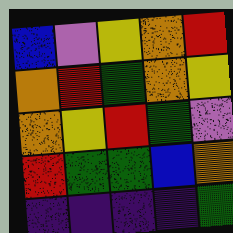[["blue", "violet", "yellow", "orange", "red"], ["orange", "red", "green", "orange", "yellow"], ["orange", "yellow", "red", "green", "violet"], ["red", "green", "green", "blue", "orange"], ["indigo", "indigo", "indigo", "indigo", "green"]]